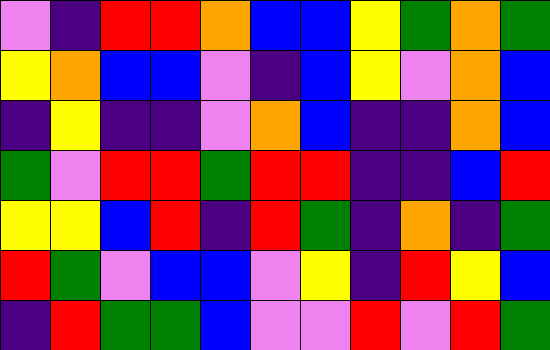[["violet", "indigo", "red", "red", "orange", "blue", "blue", "yellow", "green", "orange", "green"], ["yellow", "orange", "blue", "blue", "violet", "indigo", "blue", "yellow", "violet", "orange", "blue"], ["indigo", "yellow", "indigo", "indigo", "violet", "orange", "blue", "indigo", "indigo", "orange", "blue"], ["green", "violet", "red", "red", "green", "red", "red", "indigo", "indigo", "blue", "red"], ["yellow", "yellow", "blue", "red", "indigo", "red", "green", "indigo", "orange", "indigo", "green"], ["red", "green", "violet", "blue", "blue", "violet", "yellow", "indigo", "red", "yellow", "blue"], ["indigo", "red", "green", "green", "blue", "violet", "violet", "red", "violet", "red", "green"]]